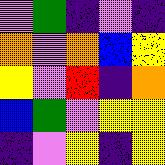[["violet", "green", "indigo", "violet", "indigo"], ["orange", "violet", "orange", "blue", "yellow"], ["yellow", "violet", "red", "indigo", "orange"], ["blue", "green", "violet", "yellow", "yellow"], ["indigo", "violet", "yellow", "indigo", "yellow"]]